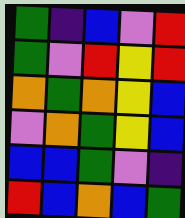[["green", "indigo", "blue", "violet", "red"], ["green", "violet", "red", "yellow", "red"], ["orange", "green", "orange", "yellow", "blue"], ["violet", "orange", "green", "yellow", "blue"], ["blue", "blue", "green", "violet", "indigo"], ["red", "blue", "orange", "blue", "green"]]